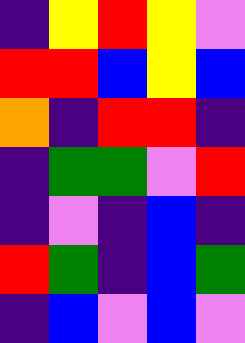[["indigo", "yellow", "red", "yellow", "violet"], ["red", "red", "blue", "yellow", "blue"], ["orange", "indigo", "red", "red", "indigo"], ["indigo", "green", "green", "violet", "red"], ["indigo", "violet", "indigo", "blue", "indigo"], ["red", "green", "indigo", "blue", "green"], ["indigo", "blue", "violet", "blue", "violet"]]